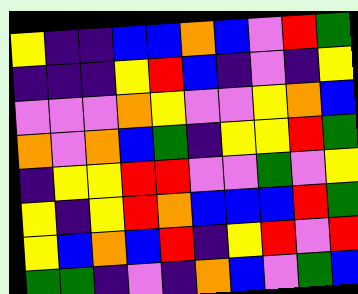[["yellow", "indigo", "indigo", "blue", "blue", "orange", "blue", "violet", "red", "green"], ["indigo", "indigo", "indigo", "yellow", "red", "blue", "indigo", "violet", "indigo", "yellow"], ["violet", "violet", "violet", "orange", "yellow", "violet", "violet", "yellow", "orange", "blue"], ["orange", "violet", "orange", "blue", "green", "indigo", "yellow", "yellow", "red", "green"], ["indigo", "yellow", "yellow", "red", "red", "violet", "violet", "green", "violet", "yellow"], ["yellow", "indigo", "yellow", "red", "orange", "blue", "blue", "blue", "red", "green"], ["yellow", "blue", "orange", "blue", "red", "indigo", "yellow", "red", "violet", "red"], ["green", "green", "indigo", "violet", "indigo", "orange", "blue", "violet", "green", "blue"]]